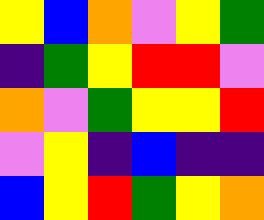[["yellow", "blue", "orange", "violet", "yellow", "green"], ["indigo", "green", "yellow", "red", "red", "violet"], ["orange", "violet", "green", "yellow", "yellow", "red"], ["violet", "yellow", "indigo", "blue", "indigo", "indigo"], ["blue", "yellow", "red", "green", "yellow", "orange"]]